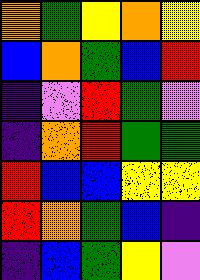[["orange", "green", "yellow", "orange", "yellow"], ["blue", "orange", "green", "blue", "red"], ["indigo", "violet", "red", "green", "violet"], ["indigo", "orange", "red", "green", "green"], ["red", "blue", "blue", "yellow", "yellow"], ["red", "orange", "green", "blue", "indigo"], ["indigo", "blue", "green", "yellow", "violet"]]